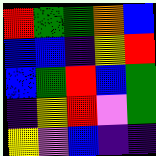[["red", "green", "green", "orange", "blue"], ["blue", "blue", "indigo", "yellow", "red"], ["blue", "green", "red", "blue", "green"], ["indigo", "yellow", "red", "violet", "green"], ["yellow", "violet", "blue", "indigo", "indigo"]]